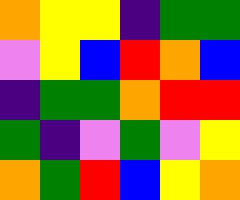[["orange", "yellow", "yellow", "indigo", "green", "green"], ["violet", "yellow", "blue", "red", "orange", "blue"], ["indigo", "green", "green", "orange", "red", "red"], ["green", "indigo", "violet", "green", "violet", "yellow"], ["orange", "green", "red", "blue", "yellow", "orange"]]